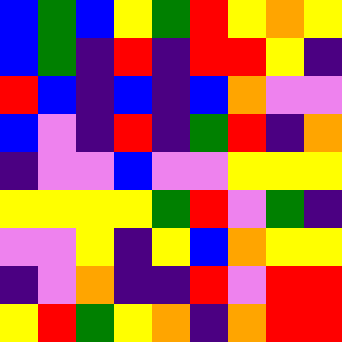[["blue", "green", "blue", "yellow", "green", "red", "yellow", "orange", "yellow"], ["blue", "green", "indigo", "red", "indigo", "red", "red", "yellow", "indigo"], ["red", "blue", "indigo", "blue", "indigo", "blue", "orange", "violet", "violet"], ["blue", "violet", "indigo", "red", "indigo", "green", "red", "indigo", "orange"], ["indigo", "violet", "violet", "blue", "violet", "violet", "yellow", "yellow", "yellow"], ["yellow", "yellow", "yellow", "yellow", "green", "red", "violet", "green", "indigo"], ["violet", "violet", "yellow", "indigo", "yellow", "blue", "orange", "yellow", "yellow"], ["indigo", "violet", "orange", "indigo", "indigo", "red", "violet", "red", "red"], ["yellow", "red", "green", "yellow", "orange", "indigo", "orange", "red", "red"]]